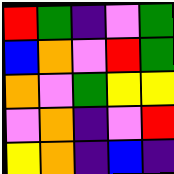[["red", "green", "indigo", "violet", "green"], ["blue", "orange", "violet", "red", "green"], ["orange", "violet", "green", "yellow", "yellow"], ["violet", "orange", "indigo", "violet", "red"], ["yellow", "orange", "indigo", "blue", "indigo"]]